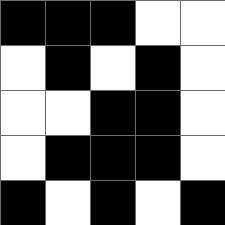[["black", "black", "black", "white", "white"], ["white", "black", "white", "black", "white"], ["white", "white", "black", "black", "white"], ["white", "black", "black", "black", "white"], ["black", "white", "black", "white", "black"]]